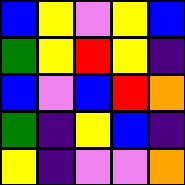[["blue", "yellow", "violet", "yellow", "blue"], ["green", "yellow", "red", "yellow", "indigo"], ["blue", "violet", "blue", "red", "orange"], ["green", "indigo", "yellow", "blue", "indigo"], ["yellow", "indigo", "violet", "violet", "orange"]]